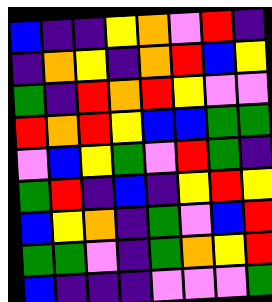[["blue", "indigo", "indigo", "yellow", "orange", "violet", "red", "indigo"], ["indigo", "orange", "yellow", "indigo", "orange", "red", "blue", "yellow"], ["green", "indigo", "red", "orange", "red", "yellow", "violet", "violet"], ["red", "orange", "red", "yellow", "blue", "blue", "green", "green"], ["violet", "blue", "yellow", "green", "violet", "red", "green", "indigo"], ["green", "red", "indigo", "blue", "indigo", "yellow", "red", "yellow"], ["blue", "yellow", "orange", "indigo", "green", "violet", "blue", "red"], ["green", "green", "violet", "indigo", "green", "orange", "yellow", "red"], ["blue", "indigo", "indigo", "indigo", "violet", "violet", "violet", "green"]]